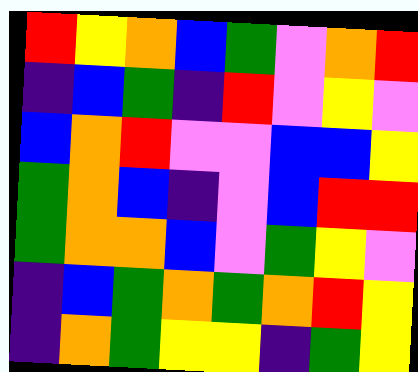[["red", "yellow", "orange", "blue", "green", "violet", "orange", "red"], ["indigo", "blue", "green", "indigo", "red", "violet", "yellow", "violet"], ["blue", "orange", "red", "violet", "violet", "blue", "blue", "yellow"], ["green", "orange", "blue", "indigo", "violet", "blue", "red", "red"], ["green", "orange", "orange", "blue", "violet", "green", "yellow", "violet"], ["indigo", "blue", "green", "orange", "green", "orange", "red", "yellow"], ["indigo", "orange", "green", "yellow", "yellow", "indigo", "green", "yellow"]]